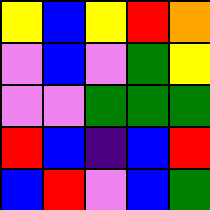[["yellow", "blue", "yellow", "red", "orange"], ["violet", "blue", "violet", "green", "yellow"], ["violet", "violet", "green", "green", "green"], ["red", "blue", "indigo", "blue", "red"], ["blue", "red", "violet", "blue", "green"]]